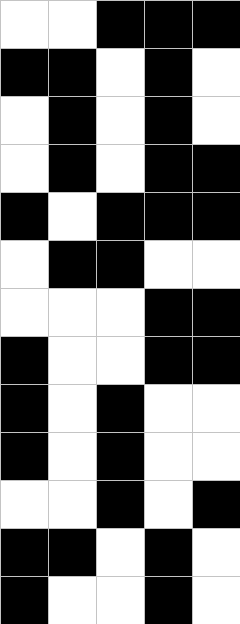[["white", "white", "black", "black", "black"], ["black", "black", "white", "black", "white"], ["white", "black", "white", "black", "white"], ["white", "black", "white", "black", "black"], ["black", "white", "black", "black", "black"], ["white", "black", "black", "white", "white"], ["white", "white", "white", "black", "black"], ["black", "white", "white", "black", "black"], ["black", "white", "black", "white", "white"], ["black", "white", "black", "white", "white"], ["white", "white", "black", "white", "black"], ["black", "black", "white", "black", "white"], ["black", "white", "white", "black", "white"]]